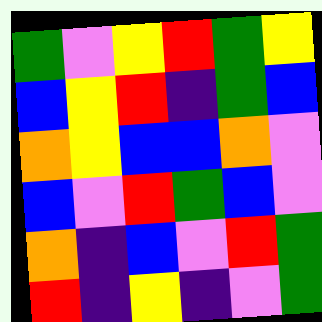[["green", "violet", "yellow", "red", "green", "yellow"], ["blue", "yellow", "red", "indigo", "green", "blue"], ["orange", "yellow", "blue", "blue", "orange", "violet"], ["blue", "violet", "red", "green", "blue", "violet"], ["orange", "indigo", "blue", "violet", "red", "green"], ["red", "indigo", "yellow", "indigo", "violet", "green"]]